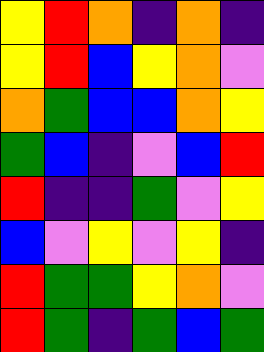[["yellow", "red", "orange", "indigo", "orange", "indigo"], ["yellow", "red", "blue", "yellow", "orange", "violet"], ["orange", "green", "blue", "blue", "orange", "yellow"], ["green", "blue", "indigo", "violet", "blue", "red"], ["red", "indigo", "indigo", "green", "violet", "yellow"], ["blue", "violet", "yellow", "violet", "yellow", "indigo"], ["red", "green", "green", "yellow", "orange", "violet"], ["red", "green", "indigo", "green", "blue", "green"]]